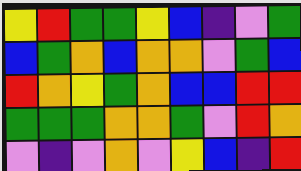[["yellow", "red", "green", "green", "yellow", "blue", "indigo", "violet", "green"], ["blue", "green", "orange", "blue", "orange", "orange", "violet", "green", "blue"], ["red", "orange", "yellow", "green", "orange", "blue", "blue", "red", "red"], ["green", "green", "green", "orange", "orange", "green", "violet", "red", "orange"], ["violet", "indigo", "violet", "orange", "violet", "yellow", "blue", "indigo", "red"]]